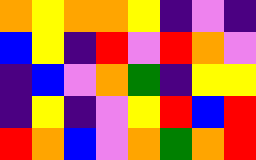[["orange", "yellow", "orange", "orange", "yellow", "indigo", "violet", "indigo"], ["blue", "yellow", "indigo", "red", "violet", "red", "orange", "violet"], ["indigo", "blue", "violet", "orange", "green", "indigo", "yellow", "yellow"], ["indigo", "yellow", "indigo", "violet", "yellow", "red", "blue", "red"], ["red", "orange", "blue", "violet", "orange", "green", "orange", "red"]]